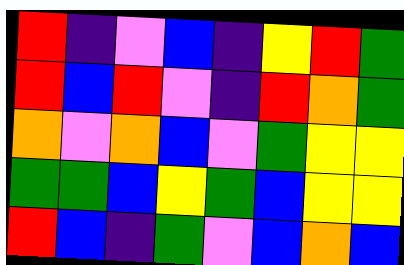[["red", "indigo", "violet", "blue", "indigo", "yellow", "red", "green"], ["red", "blue", "red", "violet", "indigo", "red", "orange", "green"], ["orange", "violet", "orange", "blue", "violet", "green", "yellow", "yellow"], ["green", "green", "blue", "yellow", "green", "blue", "yellow", "yellow"], ["red", "blue", "indigo", "green", "violet", "blue", "orange", "blue"]]